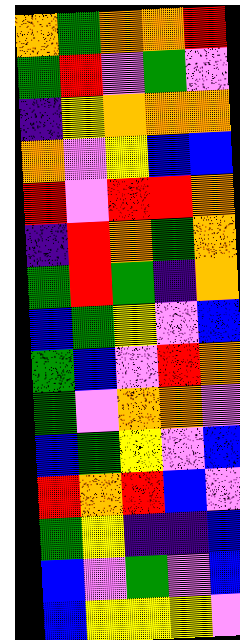[["orange", "green", "orange", "orange", "red"], ["green", "red", "violet", "green", "violet"], ["indigo", "yellow", "orange", "orange", "orange"], ["orange", "violet", "yellow", "blue", "blue"], ["red", "violet", "red", "red", "orange"], ["indigo", "red", "orange", "green", "orange"], ["green", "red", "green", "indigo", "orange"], ["blue", "green", "yellow", "violet", "blue"], ["green", "blue", "violet", "red", "orange"], ["green", "violet", "orange", "orange", "violet"], ["blue", "green", "yellow", "violet", "blue"], ["red", "orange", "red", "blue", "violet"], ["green", "yellow", "indigo", "indigo", "blue"], ["blue", "violet", "green", "violet", "blue"], ["blue", "yellow", "yellow", "yellow", "violet"]]